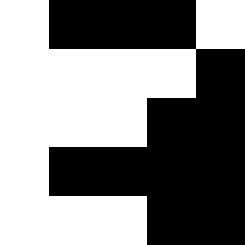[["white", "black", "black", "black", "white"], ["white", "white", "white", "white", "black"], ["white", "white", "white", "black", "black"], ["white", "black", "black", "black", "black"], ["white", "white", "white", "black", "black"]]